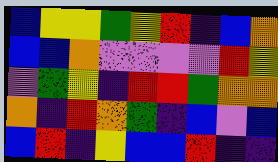[["blue", "yellow", "yellow", "green", "yellow", "red", "indigo", "blue", "orange"], ["blue", "blue", "orange", "violet", "violet", "violet", "violet", "red", "yellow"], ["violet", "green", "yellow", "indigo", "red", "red", "green", "orange", "orange"], ["orange", "indigo", "red", "orange", "green", "indigo", "blue", "violet", "blue"], ["blue", "red", "indigo", "yellow", "blue", "blue", "red", "indigo", "indigo"]]